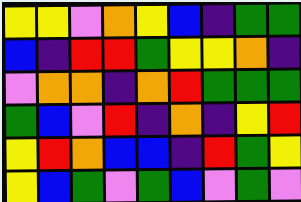[["yellow", "yellow", "violet", "orange", "yellow", "blue", "indigo", "green", "green"], ["blue", "indigo", "red", "red", "green", "yellow", "yellow", "orange", "indigo"], ["violet", "orange", "orange", "indigo", "orange", "red", "green", "green", "green"], ["green", "blue", "violet", "red", "indigo", "orange", "indigo", "yellow", "red"], ["yellow", "red", "orange", "blue", "blue", "indigo", "red", "green", "yellow"], ["yellow", "blue", "green", "violet", "green", "blue", "violet", "green", "violet"]]